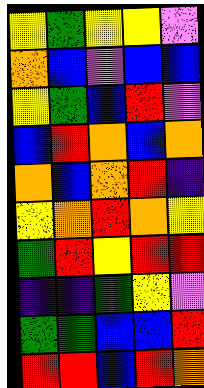[["yellow", "green", "yellow", "yellow", "violet"], ["orange", "blue", "violet", "blue", "blue"], ["yellow", "green", "blue", "red", "violet"], ["blue", "red", "orange", "blue", "orange"], ["orange", "blue", "orange", "red", "indigo"], ["yellow", "orange", "red", "orange", "yellow"], ["green", "red", "yellow", "red", "red"], ["indigo", "indigo", "green", "yellow", "violet"], ["green", "green", "blue", "blue", "red"], ["red", "red", "blue", "red", "orange"]]